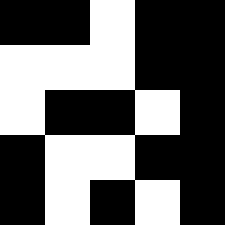[["black", "black", "white", "black", "black"], ["white", "white", "white", "black", "black"], ["white", "black", "black", "white", "black"], ["black", "white", "white", "black", "black"], ["black", "white", "black", "white", "black"]]